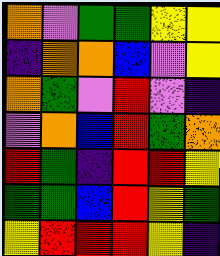[["orange", "violet", "green", "green", "yellow", "yellow"], ["indigo", "orange", "orange", "blue", "violet", "yellow"], ["orange", "green", "violet", "red", "violet", "indigo"], ["violet", "orange", "blue", "red", "green", "orange"], ["red", "green", "indigo", "red", "red", "yellow"], ["green", "green", "blue", "red", "yellow", "green"], ["yellow", "red", "red", "red", "yellow", "indigo"]]